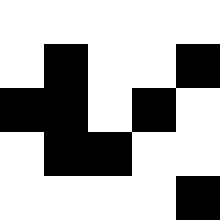[["white", "white", "white", "white", "white"], ["white", "black", "white", "white", "black"], ["black", "black", "white", "black", "white"], ["white", "black", "black", "white", "white"], ["white", "white", "white", "white", "black"]]